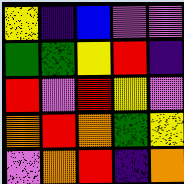[["yellow", "indigo", "blue", "violet", "violet"], ["green", "green", "yellow", "red", "indigo"], ["red", "violet", "red", "yellow", "violet"], ["orange", "red", "orange", "green", "yellow"], ["violet", "orange", "red", "indigo", "orange"]]